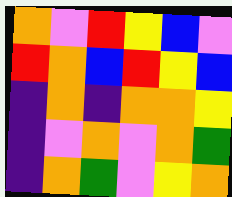[["orange", "violet", "red", "yellow", "blue", "violet"], ["red", "orange", "blue", "red", "yellow", "blue"], ["indigo", "orange", "indigo", "orange", "orange", "yellow"], ["indigo", "violet", "orange", "violet", "orange", "green"], ["indigo", "orange", "green", "violet", "yellow", "orange"]]